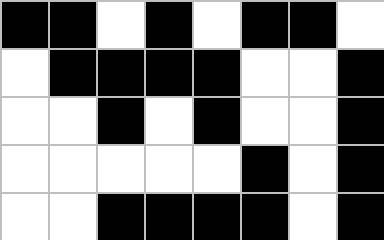[["black", "black", "white", "black", "white", "black", "black", "white"], ["white", "black", "black", "black", "black", "white", "white", "black"], ["white", "white", "black", "white", "black", "white", "white", "black"], ["white", "white", "white", "white", "white", "black", "white", "black"], ["white", "white", "black", "black", "black", "black", "white", "black"]]